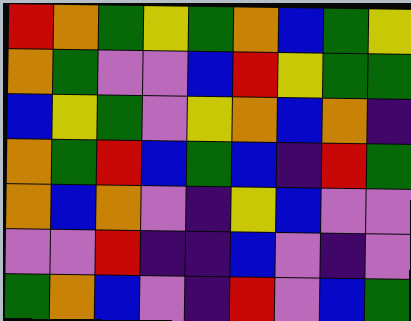[["red", "orange", "green", "yellow", "green", "orange", "blue", "green", "yellow"], ["orange", "green", "violet", "violet", "blue", "red", "yellow", "green", "green"], ["blue", "yellow", "green", "violet", "yellow", "orange", "blue", "orange", "indigo"], ["orange", "green", "red", "blue", "green", "blue", "indigo", "red", "green"], ["orange", "blue", "orange", "violet", "indigo", "yellow", "blue", "violet", "violet"], ["violet", "violet", "red", "indigo", "indigo", "blue", "violet", "indigo", "violet"], ["green", "orange", "blue", "violet", "indigo", "red", "violet", "blue", "green"]]